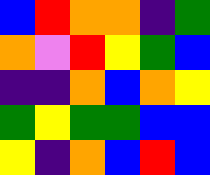[["blue", "red", "orange", "orange", "indigo", "green"], ["orange", "violet", "red", "yellow", "green", "blue"], ["indigo", "indigo", "orange", "blue", "orange", "yellow"], ["green", "yellow", "green", "green", "blue", "blue"], ["yellow", "indigo", "orange", "blue", "red", "blue"]]